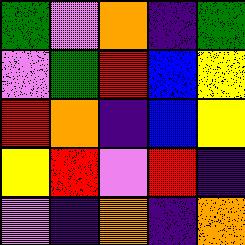[["green", "violet", "orange", "indigo", "green"], ["violet", "green", "red", "blue", "yellow"], ["red", "orange", "indigo", "blue", "yellow"], ["yellow", "red", "violet", "red", "indigo"], ["violet", "indigo", "orange", "indigo", "orange"]]